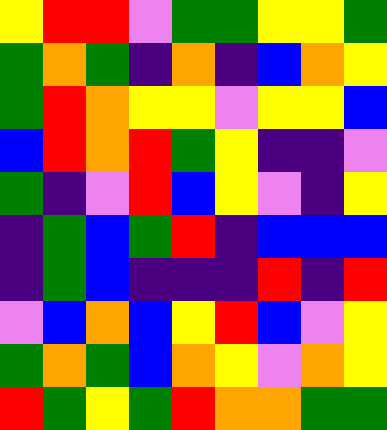[["yellow", "red", "red", "violet", "green", "green", "yellow", "yellow", "green"], ["green", "orange", "green", "indigo", "orange", "indigo", "blue", "orange", "yellow"], ["green", "red", "orange", "yellow", "yellow", "violet", "yellow", "yellow", "blue"], ["blue", "red", "orange", "red", "green", "yellow", "indigo", "indigo", "violet"], ["green", "indigo", "violet", "red", "blue", "yellow", "violet", "indigo", "yellow"], ["indigo", "green", "blue", "green", "red", "indigo", "blue", "blue", "blue"], ["indigo", "green", "blue", "indigo", "indigo", "indigo", "red", "indigo", "red"], ["violet", "blue", "orange", "blue", "yellow", "red", "blue", "violet", "yellow"], ["green", "orange", "green", "blue", "orange", "yellow", "violet", "orange", "yellow"], ["red", "green", "yellow", "green", "red", "orange", "orange", "green", "green"]]